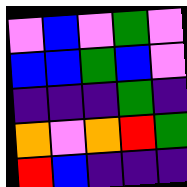[["violet", "blue", "violet", "green", "violet"], ["blue", "blue", "green", "blue", "violet"], ["indigo", "indigo", "indigo", "green", "indigo"], ["orange", "violet", "orange", "red", "green"], ["red", "blue", "indigo", "indigo", "indigo"]]